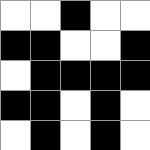[["white", "white", "black", "white", "white"], ["black", "black", "white", "white", "black"], ["white", "black", "black", "black", "black"], ["black", "black", "white", "black", "white"], ["white", "black", "white", "black", "white"]]